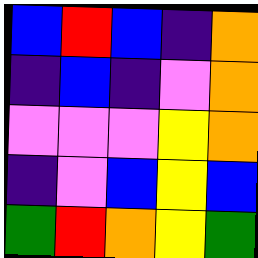[["blue", "red", "blue", "indigo", "orange"], ["indigo", "blue", "indigo", "violet", "orange"], ["violet", "violet", "violet", "yellow", "orange"], ["indigo", "violet", "blue", "yellow", "blue"], ["green", "red", "orange", "yellow", "green"]]